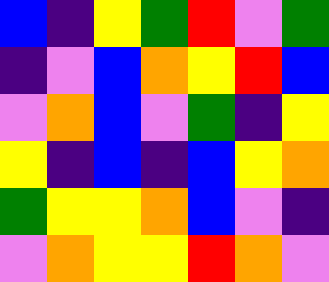[["blue", "indigo", "yellow", "green", "red", "violet", "green"], ["indigo", "violet", "blue", "orange", "yellow", "red", "blue"], ["violet", "orange", "blue", "violet", "green", "indigo", "yellow"], ["yellow", "indigo", "blue", "indigo", "blue", "yellow", "orange"], ["green", "yellow", "yellow", "orange", "blue", "violet", "indigo"], ["violet", "orange", "yellow", "yellow", "red", "orange", "violet"]]